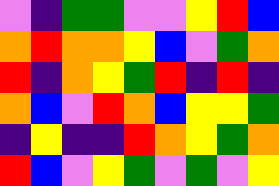[["violet", "indigo", "green", "green", "violet", "violet", "yellow", "red", "blue"], ["orange", "red", "orange", "orange", "yellow", "blue", "violet", "green", "orange"], ["red", "indigo", "orange", "yellow", "green", "red", "indigo", "red", "indigo"], ["orange", "blue", "violet", "red", "orange", "blue", "yellow", "yellow", "green"], ["indigo", "yellow", "indigo", "indigo", "red", "orange", "yellow", "green", "orange"], ["red", "blue", "violet", "yellow", "green", "violet", "green", "violet", "yellow"]]